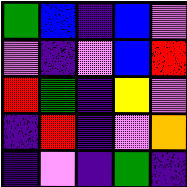[["green", "blue", "indigo", "blue", "violet"], ["violet", "indigo", "violet", "blue", "red"], ["red", "green", "indigo", "yellow", "violet"], ["indigo", "red", "indigo", "violet", "orange"], ["indigo", "violet", "indigo", "green", "indigo"]]